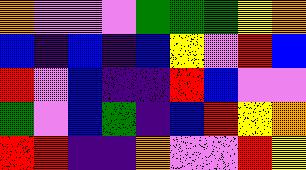[["orange", "violet", "violet", "violet", "green", "green", "green", "yellow", "orange"], ["blue", "indigo", "blue", "indigo", "blue", "yellow", "violet", "red", "blue"], ["red", "violet", "blue", "indigo", "indigo", "red", "blue", "violet", "violet"], ["green", "violet", "blue", "green", "indigo", "blue", "red", "yellow", "orange"], ["red", "red", "indigo", "indigo", "orange", "violet", "violet", "red", "yellow"]]